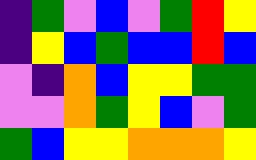[["indigo", "green", "violet", "blue", "violet", "green", "red", "yellow"], ["indigo", "yellow", "blue", "green", "blue", "blue", "red", "blue"], ["violet", "indigo", "orange", "blue", "yellow", "yellow", "green", "green"], ["violet", "violet", "orange", "green", "yellow", "blue", "violet", "green"], ["green", "blue", "yellow", "yellow", "orange", "orange", "orange", "yellow"]]